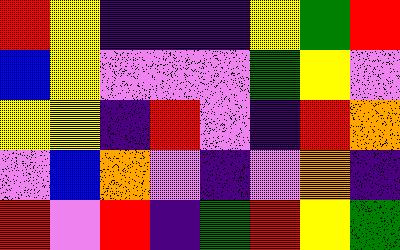[["red", "yellow", "indigo", "indigo", "indigo", "yellow", "green", "red"], ["blue", "yellow", "violet", "violet", "violet", "green", "yellow", "violet"], ["yellow", "yellow", "indigo", "red", "violet", "indigo", "red", "orange"], ["violet", "blue", "orange", "violet", "indigo", "violet", "orange", "indigo"], ["red", "violet", "red", "indigo", "green", "red", "yellow", "green"]]